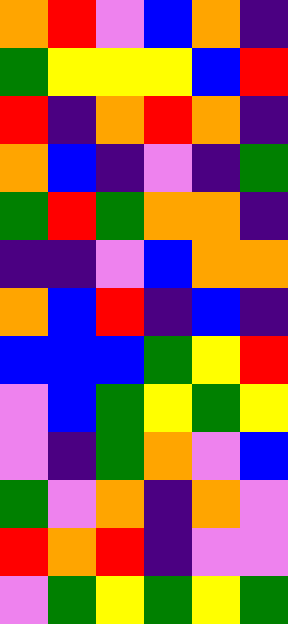[["orange", "red", "violet", "blue", "orange", "indigo"], ["green", "yellow", "yellow", "yellow", "blue", "red"], ["red", "indigo", "orange", "red", "orange", "indigo"], ["orange", "blue", "indigo", "violet", "indigo", "green"], ["green", "red", "green", "orange", "orange", "indigo"], ["indigo", "indigo", "violet", "blue", "orange", "orange"], ["orange", "blue", "red", "indigo", "blue", "indigo"], ["blue", "blue", "blue", "green", "yellow", "red"], ["violet", "blue", "green", "yellow", "green", "yellow"], ["violet", "indigo", "green", "orange", "violet", "blue"], ["green", "violet", "orange", "indigo", "orange", "violet"], ["red", "orange", "red", "indigo", "violet", "violet"], ["violet", "green", "yellow", "green", "yellow", "green"]]